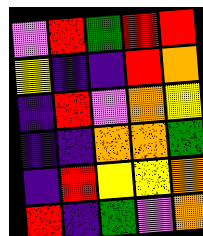[["violet", "red", "green", "red", "red"], ["yellow", "indigo", "indigo", "red", "orange"], ["indigo", "red", "violet", "orange", "yellow"], ["indigo", "indigo", "orange", "orange", "green"], ["indigo", "red", "yellow", "yellow", "orange"], ["red", "indigo", "green", "violet", "orange"]]